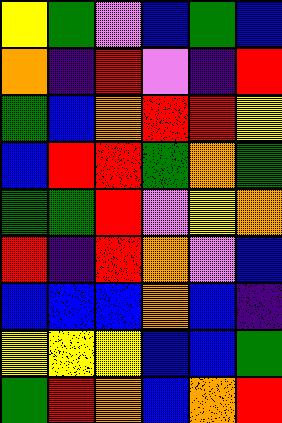[["yellow", "green", "violet", "blue", "green", "blue"], ["orange", "indigo", "red", "violet", "indigo", "red"], ["green", "blue", "orange", "red", "red", "yellow"], ["blue", "red", "red", "green", "orange", "green"], ["green", "green", "red", "violet", "yellow", "orange"], ["red", "indigo", "red", "orange", "violet", "blue"], ["blue", "blue", "blue", "orange", "blue", "indigo"], ["yellow", "yellow", "yellow", "blue", "blue", "green"], ["green", "red", "orange", "blue", "orange", "red"]]